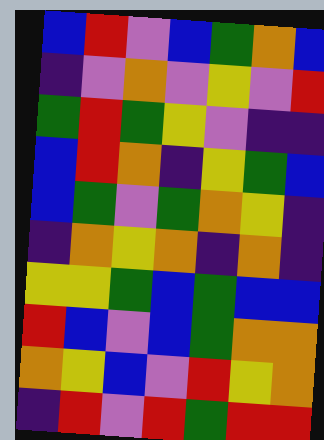[["blue", "red", "violet", "blue", "green", "orange", "blue"], ["indigo", "violet", "orange", "violet", "yellow", "violet", "red"], ["green", "red", "green", "yellow", "violet", "indigo", "indigo"], ["blue", "red", "orange", "indigo", "yellow", "green", "blue"], ["blue", "green", "violet", "green", "orange", "yellow", "indigo"], ["indigo", "orange", "yellow", "orange", "indigo", "orange", "indigo"], ["yellow", "yellow", "green", "blue", "green", "blue", "blue"], ["red", "blue", "violet", "blue", "green", "orange", "orange"], ["orange", "yellow", "blue", "violet", "red", "yellow", "orange"], ["indigo", "red", "violet", "red", "green", "red", "red"]]